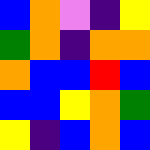[["blue", "orange", "violet", "indigo", "yellow"], ["green", "orange", "indigo", "orange", "orange"], ["orange", "blue", "blue", "red", "blue"], ["blue", "blue", "yellow", "orange", "green"], ["yellow", "indigo", "blue", "orange", "blue"]]